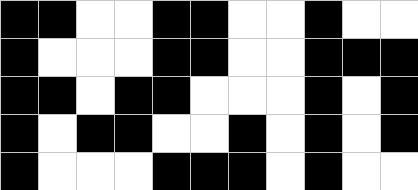[["black", "black", "white", "white", "black", "black", "white", "white", "black", "white", "white"], ["black", "white", "white", "white", "black", "black", "white", "white", "black", "black", "black"], ["black", "black", "white", "black", "black", "white", "white", "white", "black", "white", "black"], ["black", "white", "black", "black", "white", "white", "black", "white", "black", "white", "black"], ["black", "white", "white", "white", "black", "black", "black", "white", "black", "white", "white"]]